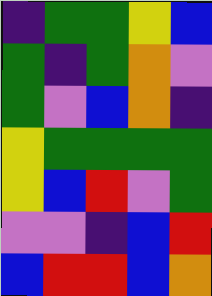[["indigo", "green", "green", "yellow", "blue"], ["green", "indigo", "green", "orange", "violet"], ["green", "violet", "blue", "orange", "indigo"], ["yellow", "green", "green", "green", "green"], ["yellow", "blue", "red", "violet", "green"], ["violet", "violet", "indigo", "blue", "red"], ["blue", "red", "red", "blue", "orange"]]